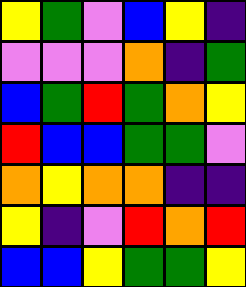[["yellow", "green", "violet", "blue", "yellow", "indigo"], ["violet", "violet", "violet", "orange", "indigo", "green"], ["blue", "green", "red", "green", "orange", "yellow"], ["red", "blue", "blue", "green", "green", "violet"], ["orange", "yellow", "orange", "orange", "indigo", "indigo"], ["yellow", "indigo", "violet", "red", "orange", "red"], ["blue", "blue", "yellow", "green", "green", "yellow"]]